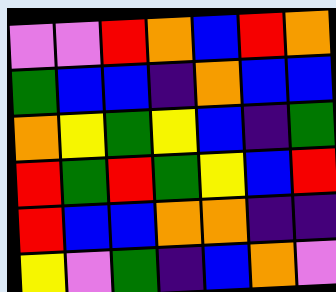[["violet", "violet", "red", "orange", "blue", "red", "orange"], ["green", "blue", "blue", "indigo", "orange", "blue", "blue"], ["orange", "yellow", "green", "yellow", "blue", "indigo", "green"], ["red", "green", "red", "green", "yellow", "blue", "red"], ["red", "blue", "blue", "orange", "orange", "indigo", "indigo"], ["yellow", "violet", "green", "indigo", "blue", "orange", "violet"]]